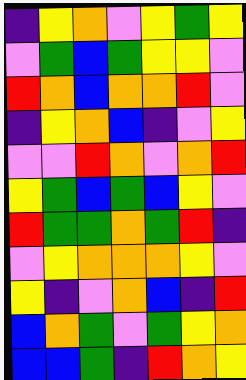[["indigo", "yellow", "orange", "violet", "yellow", "green", "yellow"], ["violet", "green", "blue", "green", "yellow", "yellow", "violet"], ["red", "orange", "blue", "orange", "orange", "red", "violet"], ["indigo", "yellow", "orange", "blue", "indigo", "violet", "yellow"], ["violet", "violet", "red", "orange", "violet", "orange", "red"], ["yellow", "green", "blue", "green", "blue", "yellow", "violet"], ["red", "green", "green", "orange", "green", "red", "indigo"], ["violet", "yellow", "orange", "orange", "orange", "yellow", "violet"], ["yellow", "indigo", "violet", "orange", "blue", "indigo", "red"], ["blue", "orange", "green", "violet", "green", "yellow", "orange"], ["blue", "blue", "green", "indigo", "red", "orange", "yellow"]]